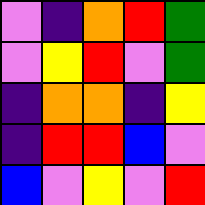[["violet", "indigo", "orange", "red", "green"], ["violet", "yellow", "red", "violet", "green"], ["indigo", "orange", "orange", "indigo", "yellow"], ["indigo", "red", "red", "blue", "violet"], ["blue", "violet", "yellow", "violet", "red"]]